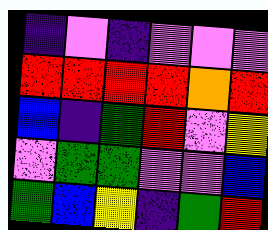[["indigo", "violet", "indigo", "violet", "violet", "violet"], ["red", "red", "red", "red", "orange", "red"], ["blue", "indigo", "green", "red", "violet", "yellow"], ["violet", "green", "green", "violet", "violet", "blue"], ["green", "blue", "yellow", "indigo", "green", "red"]]